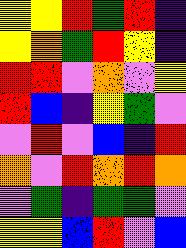[["yellow", "yellow", "red", "green", "red", "indigo"], ["yellow", "orange", "green", "red", "yellow", "indigo"], ["red", "red", "violet", "orange", "violet", "yellow"], ["red", "blue", "indigo", "yellow", "green", "violet"], ["violet", "red", "violet", "blue", "indigo", "red"], ["orange", "violet", "red", "orange", "red", "orange"], ["violet", "green", "indigo", "green", "green", "violet"], ["yellow", "yellow", "blue", "red", "violet", "blue"]]